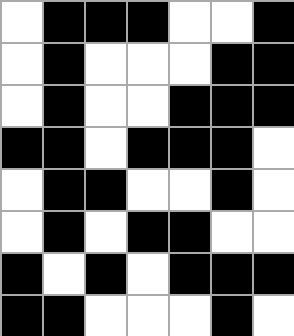[["white", "black", "black", "black", "white", "white", "black"], ["white", "black", "white", "white", "white", "black", "black"], ["white", "black", "white", "white", "black", "black", "black"], ["black", "black", "white", "black", "black", "black", "white"], ["white", "black", "black", "white", "white", "black", "white"], ["white", "black", "white", "black", "black", "white", "white"], ["black", "white", "black", "white", "black", "black", "black"], ["black", "black", "white", "white", "white", "black", "white"]]